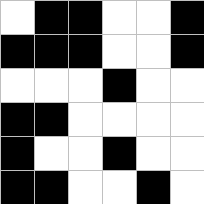[["white", "black", "black", "white", "white", "black"], ["black", "black", "black", "white", "white", "black"], ["white", "white", "white", "black", "white", "white"], ["black", "black", "white", "white", "white", "white"], ["black", "white", "white", "black", "white", "white"], ["black", "black", "white", "white", "black", "white"]]